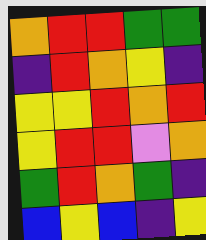[["orange", "red", "red", "green", "green"], ["indigo", "red", "orange", "yellow", "indigo"], ["yellow", "yellow", "red", "orange", "red"], ["yellow", "red", "red", "violet", "orange"], ["green", "red", "orange", "green", "indigo"], ["blue", "yellow", "blue", "indigo", "yellow"]]